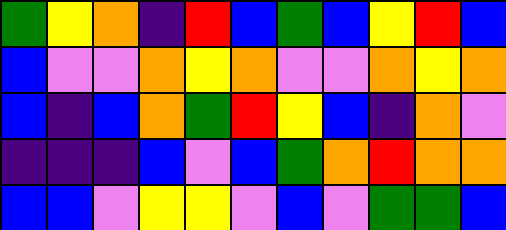[["green", "yellow", "orange", "indigo", "red", "blue", "green", "blue", "yellow", "red", "blue"], ["blue", "violet", "violet", "orange", "yellow", "orange", "violet", "violet", "orange", "yellow", "orange"], ["blue", "indigo", "blue", "orange", "green", "red", "yellow", "blue", "indigo", "orange", "violet"], ["indigo", "indigo", "indigo", "blue", "violet", "blue", "green", "orange", "red", "orange", "orange"], ["blue", "blue", "violet", "yellow", "yellow", "violet", "blue", "violet", "green", "green", "blue"]]